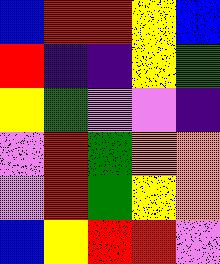[["blue", "red", "red", "yellow", "blue"], ["red", "indigo", "indigo", "yellow", "green"], ["yellow", "green", "violet", "violet", "indigo"], ["violet", "red", "green", "orange", "orange"], ["violet", "red", "green", "yellow", "orange"], ["blue", "yellow", "red", "red", "violet"]]